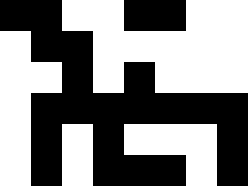[["black", "black", "white", "white", "black", "black", "white", "white"], ["white", "black", "black", "white", "white", "white", "white", "white"], ["white", "white", "black", "white", "black", "white", "white", "white"], ["white", "black", "black", "black", "black", "black", "black", "black"], ["white", "black", "white", "black", "white", "white", "white", "black"], ["white", "black", "white", "black", "black", "black", "white", "black"]]